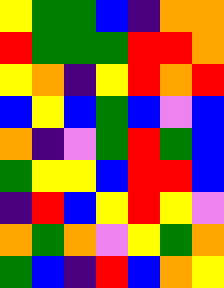[["yellow", "green", "green", "blue", "indigo", "orange", "orange"], ["red", "green", "green", "green", "red", "red", "orange"], ["yellow", "orange", "indigo", "yellow", "red", "orange", "red"], ["blue", "yellow", "blue", "green", "blue", "violet", "blue"], ["orange", "indigo", "violet", "green", "red", "green", "blue"], ["green", "yellow", "yellow", "blue", "red", "red", "blue"], ["indigo", "red", "blue", "yellow", "red", "yellow", "violet"], ["orange", "green", "orange", "violet", "yellow", "green", "orange"], ["green", "blue", "indigo", "red", "blue", "orange", "yellow"]]